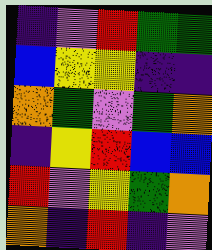[["indigo", "violet", "red", "green", "green"], ["blue", "yellow", "yellow", "indigo", "indigo"], ["orange", "green", "violet", "green", "orange"], ["indigo", "yellow", "red", "blue", "blue"], ["red", "violet", "yellow", "green", "orange"], ["orange", "indigo", "red", "indigo", "violet"]]